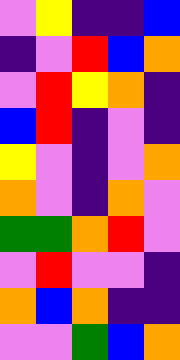[["violet", "yellow", "indigo", "indigo", "blue"], ["indigo", "violet", "red", "blue", "orange"], ["violet", "red", "yellow", "orange", "indigo"], ["blue", "red", "indigo", "violet", "indigo"], ["yellow", "violet", "indigo", "violet", "orange"], ["orange", "violet", "indigo", "orange", "violet"], ["green", "green", "orange", "red", "violet"], ["violet", "red", "violet", "violet", "indigo"], ["orange", "blue", "orange", "indigo", "indigo"], ["violet", "violet", "green", "blue", "orange"]]